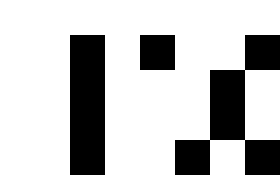[["white", "white", "white", "white", "white", "white", "white", "white"], ["white", "white", "black", "white", "black", "white", "white", "black"], ["white", "white", "black", "white", "white", "white", "black", "white"], ["white", "white", "black", "white", "white", "white", "black", "white"], ["white", "white", "black", "white", "white", "black", "white", "black"]]